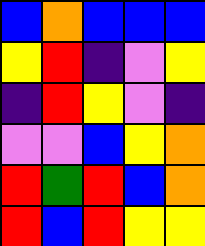[["blue", "orange", "blue", "blue", "blue"], ["yellow", "red", "indigo", "violet", "yellow"], ["indigo", "red", "yellow", "violet", "indigo"], ["violet", "violet", "blue", "yellow", "orange"], ["red", "green", "red", "blue", "orange"], ["red", "blue", "red", "yellow", "yellow"]]